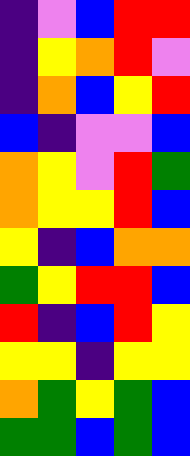[["indigo", "violet", "blue", "red", "red"], ["indigo", "yellow", "orange", "red", "violet"], ["indigo", "orange", "blue", "yellow", "red"], ["blue", "indigo", "violet", "violet", "blue"], ["orange", "yellow", "violet", "red", "green"], ["orange", "yellow", "yellow", "red", "blue"], ["yellow", "indigo", "blue", "orange", "orange"], ["green", "yellow", "red", "red", "blue"], ["red", "indigo", "blue", "red", "yellow"], ["yellow", "yellow", "indigo", "yellow", "yellow"], ["orange", "green", "yellow", "green", "blue"], ["green", "green", "blue", "green", "blue"]]